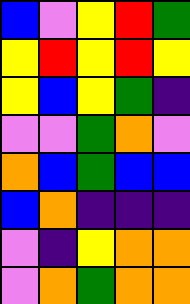[["blue", "violet", "yellow", "red", "green"], ["yellow", "red", "yellow", "red", "yellow"], ["yellow", "blue", "yellow", "green", "indigo"], ["violet", "violet", "green", "orange", "violet"], ["orange", "blue", "green", "blue", "blue"], ["blue", "orange", "indigo", "indigo", "indigo"], ["violet", "indigo", "yellow", "orange", "orange"], ["violet", "orange", "green", "orange", "orange"]]